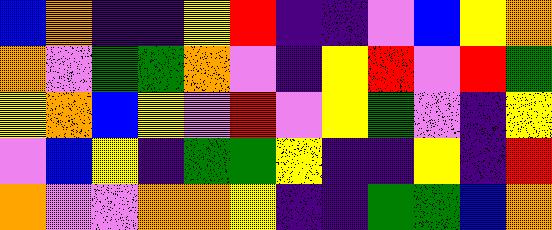[["blue", "orange", "indigo", "indigo", "yellow", "red", "indigo", "indigo", "violet", "blue", "yellow", "orange"], ["orange", "violet", "green", "green", "orange", "violet", "indigo", "yellow", "red", "violet", "red", "green"], ["yellow", "orange", "blue", "yellow", "violet", "red", "violet", "yellow", "green", "violet", "indigo", "yellow"], ["violet", "blue", "yellow", "indigo", "green", "green", "yellow", "indigo", "indigo", "yellow", "indigo", "red"], ["orange", "violet", "violet", "orange", "orange", "yellow", "indigo", "indigo", "green", "green", "blue", "orange"]]